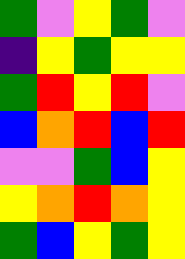[["green", "violet", "yellow", "green", "violet"], ["indigo", "yellow", "green", "yellow", "yellow"], ["green", "red", "yellow", "red", "violet"], ["blue", "orange", "red", "blue", "red"], ["violet", "violet", "green", "blue", "yellow"], ["yellow", "orange", "red", "orange", "yellow"], ["green", "blue", "yellow", "green", "yellow"]]